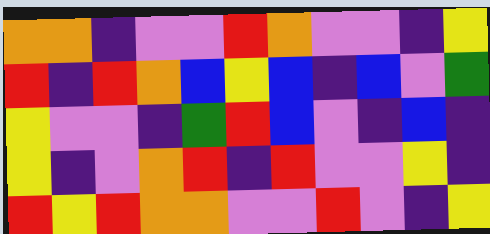[["orange", "orange", "indigo", "violet", "violet", "red", "orange", "violet", "violet", "indigo", "yellow"], ["red", "indigo", "red", "orange", "blue", "yellow", "blue", "indigo", "blue", "violet", "green"], ["yellow", "violet", "violet", "indigo", "green", "red", "blue", "violet", "indigo", "blue", "indigo"], ["yellow", "indigo", "violet", "orange", "red", "indigo", "red", "violet", "violet", "yellow", "indigo"], ["red", "yellow", "red", "orange", "orange", "violet", "violet", "red", "violet", "indigo", "yellow"]]